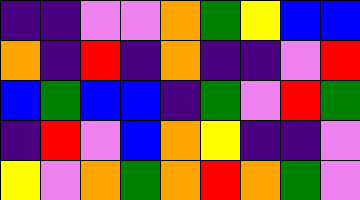[["indigo", "indigo", "violet", "violet", "orange", "green", "yellow", "blue", "blue"], ["orange", "indigo", "red", "indigo", "orange", "indigo", "indigo", "violet", "red"], ["blue", "green", "blue", "blue", "indigo", "green", "violet", "red", "green"], ["indigo", "red", "violet", "blue", "orange", "yellow", "indigo", "indigo", "violet"], ["yellow", "violet", "orange", "green", "orange", "red", "orange", "green", "violet"]]